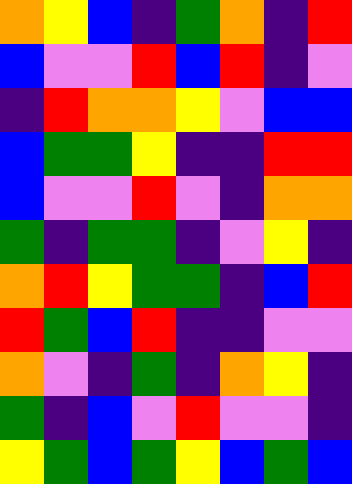[["orange", "yellow", "blue", "indigo", "green", "orange", "indigo", "red"], ["blue", "violet", "violet", "red", "blue", "red", "indigo", "violet"], ["indigo", "red", "orange", "orange", "yellow", "violet", "blue", "blue"], ["blue", "green", "green", "yellow", "indigo", "indigo", "red", "red"], ["blue", "violet", "violet", "red", "violet", "indigo", "orange", "orange"], ["green", "indigo", "green", "green", "indigo", "violet", "yellow", "indigo"], ["orange", "red", "yellow", "green", "green", "indigo", "blue", "red"], ["red", "green", "blue", "red", "indigo", "indigo", "violet", "violet"], ["orange", "violet", "indigo", "green", "indigo", "orange", "yellow", "indigo"], ["green", "indigo", "blue", "violet", "red", "violet", "violet", "indigo"], ["yellow", "green", "blue", "green", "yellow", "blue", "green", "blue"]]